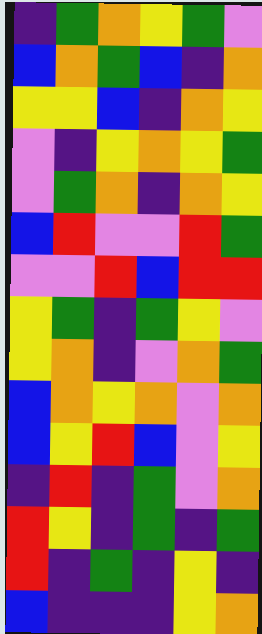[["indigo", "green", "orange", "yellow", "green", "violet"], ["blue", "orange", "green", "blue", "indigo", "orange"], ["yellow", "yellow", "blue", "indigo", "orange", "yellow"], ["violet", "indigo", "yellow", "orange", "yellow", "green"], ["violet", "green", "orange", "indigo", "orange", "yellow"], ["blue", "red", "violet", "violet", "red", "green"], ["violet", "violet", "red", "blue", "red", "red"], ["yellow", "green", "indigo", "green", "yellow", "violet"], ["yellow", "orange", "indigo", "violet", "orange", "green"], ["blue", "orange", "yellow", "orange", "violet", "orange"], ["blue", "yellow", "red", "blue", "violet", "yellow"], ["indigo", "red", "indigo", "green", "violet", "orange"], ["red", "yellow", "indigo", "green", "indigo", "green"], ["red", "indigo", "green", "indigo", "yellow", "indigo"], ["blue", "indigo", "indigo", "indigo", "yellow", "orange"]]